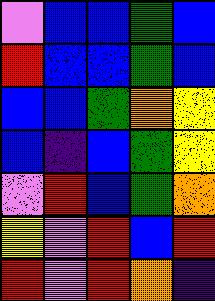[["violet", "blue", "blue", "green", "blue"], ["red", "blue", "blue", "green", "blue"], ["blue", "blue", "green", "orange", "yellow"], ["blue", "indigo", "blue", "green", "yellow"], ["violet", "red", "blue", "green", "orange"], ["yellow", "violet", "red", "blue", "red"], ["red", "violet", "red", "orange", "indigo"]]